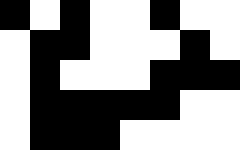[["black", "white", "black", "white", "white", "black", "white", "white"], ["white", "black", "black", "white", "white", "white", "black", "white"], ["white", "black", "white", "white", "white", "black", "black", "black"], ["white", "black", "black", "black", "black", "black", "white", "white"], ["white", "black", "black", "black", "white", "white", "white", "white"]]